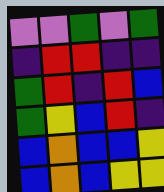[["violet", "violet", "green", "violet", "green"], ["indigo", "red", "red", "indigo", "indigo"], ["green", "red", "indigo", "red", "blue"], ["green", "yellow", "blue", "red", "indigo"], ["blue", "orange", "blue", "blue", "yellow"], ["blue", "orange", "blue", "yellow", "yellow"]]